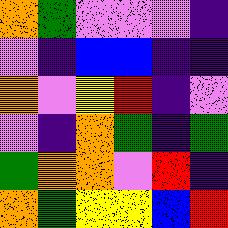[["orange", "green", "violet", "violet", "violet", "indigo"], ["violet", "indigo", "blue", "blue", "indigo", "indigo"], ["orange", "violet", "yellow", "red", "indigo", "violet"], ["violet", "indigo", "orange", "green", "indigo", "green"], ["green", "orange", "orange", "violet", "red", "indigo"], ["orange", "green", "yellow", "yellow", "blue", "red"]]